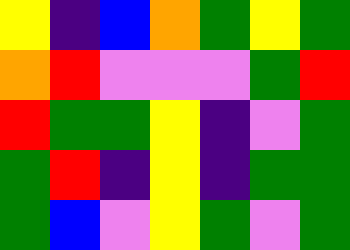[["yellow", "indigo", "blue", "orange", "green", "yellow", "green"], ["orange", "red", "violet", "violet", "violet", "green", "red"], ["red", "green", "green", "yellow", "indigo", "violet", "green"], ["green", "red", "indigo", "yellow", "indigo", "green", "green"], ["green", "blue", "violet", "yellow", "green", "violet", "green"]]